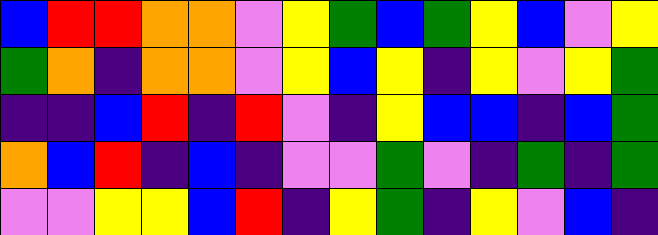[["blue", "red", "red", "orange", "orange", "violet", "yellow", "green", "blue", "green", "yellow", "blue", "violet", "yellow"], ["green", "orange", "indigo", "orange", "orange", "violet", "yellow", "blue", "yellow", "indigo", "yellow", "violet", "yellow", "green"], ["indigo", "indigo", "blue", "red", "indigo", "red", "violet", "indigo", "yellow", "blue", "blue", "indigo", "blue", "green"], ["orange", "blue", "red", "indigo", "blue", "indigo", "violet", "violet", "green", "violet", "indigo", "green", "indigo", "green"], ["violet", "violet", "yellow", "yellow", "blue", "red", "indigo", "yellow", "green", "indigo", "yellow", "violet", "blue", "indigo"]]